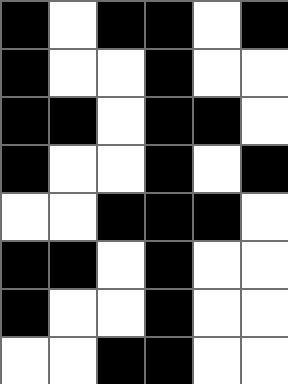[["black", "white", "black", "black", "white", "black"], ["black", "white", "white", "black", "white", "white"], ["black", "black", "white", "black", "black", "white"], ["black", "white", "white", "black", "white", "black"], ["white", "white", "black", "black", "black", "white"], ["black", "black", "white", "black", "white", "white"], ["black", "white", "white", "black", "white", "white"], ["white", "white", "black", "black", "white", "white"]]